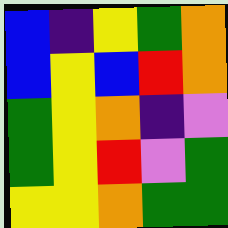[["blue", "indigo", "yellow", "green", "orange"], ["blue", "yellow", "blue", "red", "orange"], ["green", "yellow", "orange", "indigo", "violet"], ["green", "yellow", "red", "violet", "green"], ["yellow", "yellow", "orange", "green", "green"]]